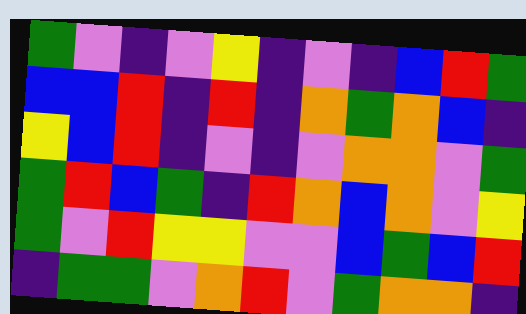[["green", "violet", "indigo", "violet", "yellow", "indigo", "violet", "indigo", "blue", "red", "green"], ["blue", "blue", "red", "indigo", "red", "indigo", "orange", "green", "orange", "blue", "indigo"], ["yellow", "blue", "red", "indigo", "violet", "indigo", "violet", "orange", "orange", "violet", "green"], ["green", "red", "blue", "green", "indigo", "red", "orange", "blue", "orange", "violet", "yellow"], ["green", "violet", "red", "yellow", "yellow", "violet", "violet", "blue", "green", "blue", "red"], ["indigo", "green", "green", "violet", "orange", "red", "violet", "green", "orange", "orange", "indigo"]]